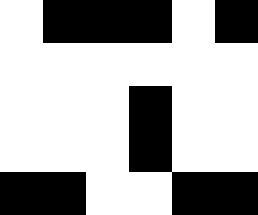[["white", "black", "black", "black", "white", "black"], ["white", "white", "white", "white", "white", "white"], ["white", "white", "white", "black", "white", "white"], ["white", "white", "white", "black", "white", "white"], ["black", "black", "white", "white", "black", "black"]]